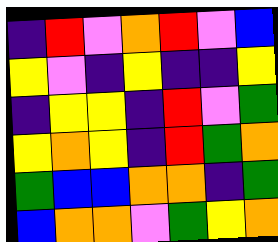[["indigo", "red", "violet", "orange", "red", "violet", "blue"], ["yellow", "violet", "indigo", "yellow", "indigo", "indigo", "yellow"], ["indigo", "yellow", "yellow", "indigo", "red", "violet", "green"], ["yellow", "orange", "yellow", "indigo", "red", "green", "orange"], ["green", "blue", "blue", "orange", "orange", "indigo", "green"], ["blue", "orange", "orange", "violet", "green", "yellow", "orange"]]